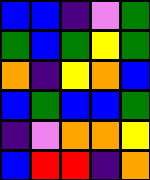[["blue", "blue", "indigo", "violet", "green"], ["green", "blue", "green", "yellow", "green"], ["orange", "indigo", "yellow", "orange", "blue"], ["blue", "green", "blue", "blue", "green"], ["indigo", "violet", "orange", "orange", "yellow"], ["blue", "red", "red", "indigo", "orange"]]